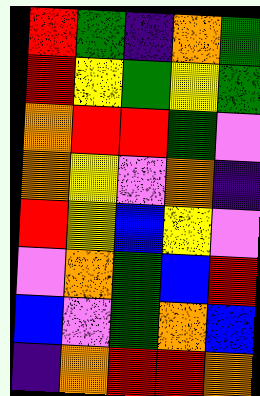[["red", "green", "indigo", "orange", "green"], ["red", "yellow", "green", "yellow", "green"], ["orange", "red", "red", "green", "violet"], ["orange", "yellow", "violet", "orange", "indigo"], ["red", "yellow", "blue", "yellow", "violet"], ["violet", "orange", "green", "blue", "red"], ["blue", "violet", "green", "orange", "blue"], ["indigo", "orange", "red", "red", "orange"]]